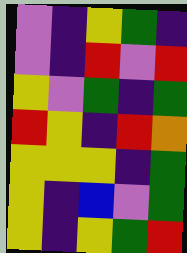[["violet", "indigo", "yellow", "green", "indigo"], ["violet", "indigo", "red", "violet", "red"], ["yellow", "violet", "green", "indigo", "green"], ["red", "yellow", "indigo", "red", "orange"], ["yellow", "yellow", "yellow", "indigo", "green"], ["yellow", "indigo", "blue", "violet", "green"], ["yellow", "indigo", "yellow", "green", "red"]]